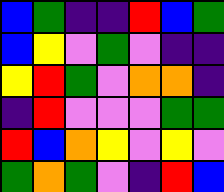[["blue", "green", "indigo", "indigo", "red", "blue", "green"], ["blue", "yellow", "violet", "green", "violet", "indigo", "indigo"], ["yellow", "red", "green", "violet", "orange", "orange", "indigo"], ["indigo", "red", "violet", "violet", "violet", "green", "green"], ["red", "blue", "orange", "yellow", "violet", "yellow", "violet"], ["green", "orange", "green", "violet", "indigo", "red", "blue"]]